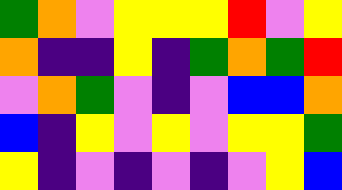[["green", "orange", "violet", "yellow", "yellow", "yellow", "red", "violet", "yellow"], ["orange", "indigo", "indigo", "yellow", "indigo", "green", "orange", "green", "red"], ["violet", "orange", "green", "violet", "indigo", "violet", "blue", "blue", "orange"], ["blue", "indigo", "yellow", "violet", "yellow", "violet", "yellow", "yellow", "green"], ["yellow", "indigo", "violet", "indigo", "violet", "indigo", "violet", "yellow", "blue"]]